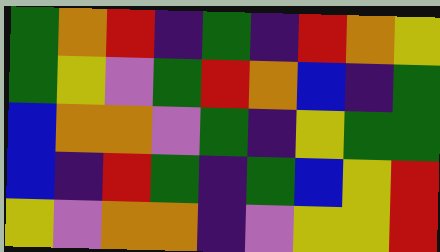[["green", "orange", "red", "indigo", "green", "indigo", "red", "orange", "yellow"], ["green", "yellow", "violet", "green", "red", "orange", "blue", "indigo", "green"], ["blue", "orange", "orange", "violet", "green", "indigo", "yellow", "green", "green"], ["blue", "indigo", "red", "green", "indigo", "green", "blue", "yellow", "red"], ["yellow", "violet", "orange", "orange", "indigo", "violet", "yellow", "yellow", "red"]]